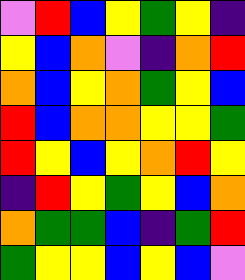[["violet", "red", "blue", "yellow", "green", "yellow", "indigo"], ["yellow", "blue", "orange", "violet", "indigo", "orange", "red"], ["orange", "blue", "yellow", "orange", "green", "yellow", "blue"], ["red", "blue", "orange", "orange", "yellow", "yellow", "green"], ["red", "yellow", "blue", "yellow", "orange", "red", "yellow"], ["indigo", "red", "yellow", "green", "yellow", "blue", "orange"], ["orange", "green", "green", "blue", "indigo", "green", "red"], ["green", "yellow", "yellow", "blue", "yellow", "blue", "violet"]]